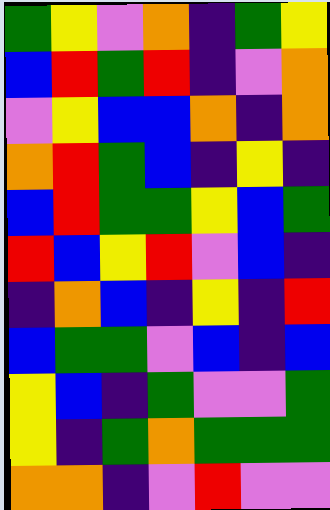[["green", "yellow", "violet", "orange", "indigo", "green", "yellow"], ["blue", "red", "green", "red", "indigo", "violet", "orange"], ["violet", "yellow", "blue", "blue", "orange", "indigo", "orange"], ["orange", "red", "green", "blue", "indigo", "yellow", "indigo"], ["blue", "red", "green", "green", "yellow", "blue", "green"], ["red", "blue", "yellow", "red", "violet", "blue", "indigo"], ["indigo", "orange", "blue", "indigo", "yellow", "indigo", "red"], ["blue", "green", "green", "violet", "blue", "indigo", "blue"], ["yellow", "blue", "indigo", "green", "violet", "violet", "green"], ["yellow", "indigo", "green", "orange", "green", "green", "green"], ["orange", "orange", "indigo", "violet", "red", "violet", "violet"]]